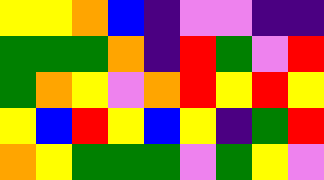[["yellow", "yellow", "orange", "blue", "indigo", "violet", "violet", "indigo", "indigo"], ["green", "green", "green", "orange", "indigo", "red", "green", "violet", "red"], ["green", "orange", "yellow", "violet", "orange", "red", "yellow", "red", "yellow"], ["yellow", "blue", "red", "yellow", "blue", "yellow", "indigo", "green", "red"], ["orange", "yellow", "green", "green", "green", "violet", "green", "yellow", "violet"]]